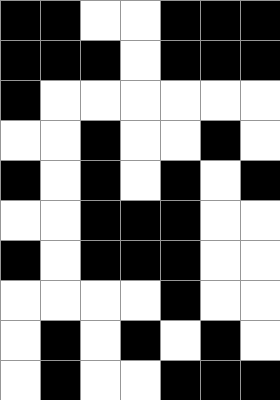[["black", "black", "white", "white", "black", "black", "black"], ["black", "black", "black", "white", "black", "black", "black"], ["black", "white", "white", "white", "white", "white", "white"], ["white", "white", "black", "white", "white", "black", "white"], ["black", "white", "black", "white", "black", "white", "black"], ["white", "white", "black", "black", "black", "white", "white"], ["black", "white", "black", "black", "black", "white", "white"], ["white", "white", "white", "white", "black", "white", "white"], ["white", "black", "white", "black", "white", "black", "white"], ["white", "black", "white", "white", "black", "black", "black"]]